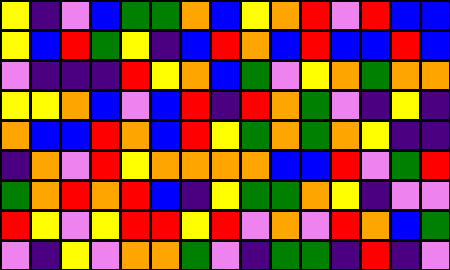[["yellow", "indigo", "violet", "blue", "green", "green", "orange", "blue", "yellow", "orange", "red", "violet", "red", "blue", "blue"], ["yellow", "blue", "red", "green", "yellow", "indigo", "blue", "red", "orange", "blue", "red", "blue", "blue", "red", "blue"], ["violet", "indigo", "indigo", "indigo", "red", "yellow", "orange", "blue", "green", "violet", "yellow", "orange", "green", "orange", "orange"], ["yellow", "yellow", "orange", "blue", "violet", "blue", "red", "indigo", "red", "orange", "green", "violet", "indigo", "yellow", "indigo"], ["orange", "blue", "blue", "red", "orange", "blue", "red", "yellow", "green", "orange", "green", "orange", "yellow", "indigo", "indigo"], ["indigo", "orange", "violet", "red", "yellow", "orange", "orange", "orange", "orange", "blue", "blue", "red", "violet", "green", "red"], ["green", "orange", "red", "orange", "red", "blue", "indigo", "yellow", "green", "green", "orange", "yellow", "indigo", "violet", "violet"], ["red", "yellow", "violet", "yellow", "red", "red", "yellow", "red", "violet", "orange", "violet", "red", "orange", "blue", "green"], ["violet", "indigo", "yellow", "violet", "orange", "orange", "green", "violet", "indigo", "green", "green", "indigo", "red", "indigo", "violet"]]